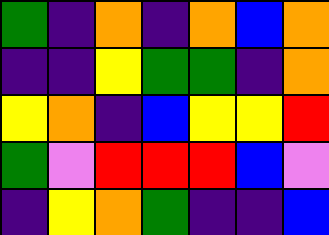[["green", "indigo", "orange", "indigo", "orange", "blue", "orange"], ["indigo", "indigo", "yellow", "green", "green", "indigo", "orange"], ["yellow", "orange", "indigo", "blue", "yellow", "yellow", "red"], ["green", "violet", "red", "red", "red", "blue", "violet"], ["indigo", "yellow", "orange", "green", "indigo", "indigo", "blue"]]